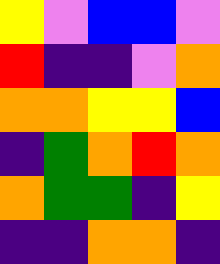[["yellow", "violet", "blue", "blue", "violet"], ["red", "indigo", "indigo", "violet", "orange"], ["orange", "orange", "yellow", "yellow", "blue"], ["indigo", "green", "orange", "red", "orange"], ["orange", "green", "green", "indigo", "yellow"], ["indigo", "indigo", "orange", "orange", "indigo"]]